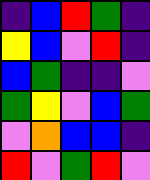[["indigo", "blue", "red", "green", "indigo"], ["yellow", "blue", "violet", "red", "indigo"], ["blue", "green", "indigo", "indigo", "violet"], ["green", "yellow", "violet", "blue", "green"], ["violet", "orange", "blue", "blue", "indigo"], ["red", "violet", "green", "red", "violet"]]